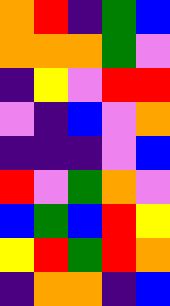[["orange", "red", "indigo", "green", "blue"], ["orange", "orange", "orange", "green", "violet"], ["indigo", "yellow", "violet", "red", "red"], ["violet", "indigo", "blue", "violet", "orange"], ["indigo", "indigo", "indigo", "violet", "blue"], ["red", "violet", "green", "orange", "violet"], ["blue", "green", "blue", "red", "yellow"], ["yellow", "red", "green", "red", "orange"], ["indigo", "orange", "orange", "indigo", "blue"]]